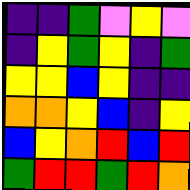[["indigo", "indigo", "green", "violet", "yellow", "violet"], ["indigo", "yellow", "green", "yellow", "indigo", "green"], ["yellow", "yellow", "blue", "yellow", "indigo", "indigo"], ["orange", "orange", "yellow", "blue", "indigo", "yellow"], ["blue", "yellow", "orange", "red", "blue", "red"], ["green", "red", "red", "green", "red", "orange"]]